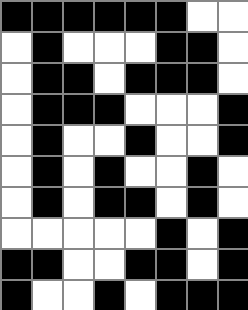[["black", "black", "black", "black", "black", "black", "white", "white"], ["white", "black", "white", "white", "white", "black", "black", "white"], ["white", "black", "black", "white", "black", "black", "black", "white"], ["white", "black", "black", "black", "white", "white", "white", "black"], ["white", "black", "white", "white", "black", "white", "white", "black"], ["white", "black", "white", "black", "white", "white", "black", "white"], ["white", "black", "white", "black", "black", "white", "black", "white"], ["white", "white", "white", "white", "white", "black", "white", "black"], ["black", "black", "white", "white", "black", "black", "white", "black"], ["black", "white", "white", "black", "white", "black", "black", "black"]]